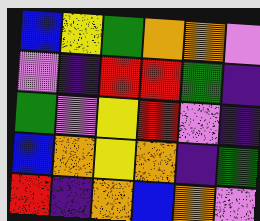[["blue", "yellow", "green", "orange", "orange", "violet"], ["violet", "indigo", "red", "red", "green", "indigo"], ["green", "violet", "yellow", "red", "violet", "indigo"], ["blue", "orange", "yellow", "orange", "indigo", "green"], ["red", "indigo", "orange", "blue", "orange", "violet"]]